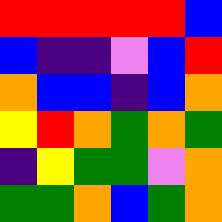[["red", "red", "red", "red", "red", "blue"], ["blue", "indigo", "indigo", "violet", "blue", "red"], ["orange", "blue", "blue", "indigo", "blue", "orange"], ["yellow", "red", "orange", "green", "orange", "green"], ["indigo", "yellow", "green", "green", "violet", "orange"], ["green", "green", "orange", "blue", "green", "orange"]]